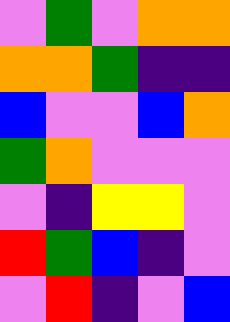[["violet", "green", "violet", "orange", "orange"], ["orange", "orange", "green", "indigo", "indigo"], ["blue", "violet", "violet", "blue", "orange"], ["green", "orange", "violet", "violet", "violet"], ["violet", "indigo", "yellow", "yellow", "violet"], ["red", "green", "blue", "indigo", "violet"], ["violet", "red", "indigo", "violet", "blue"]]